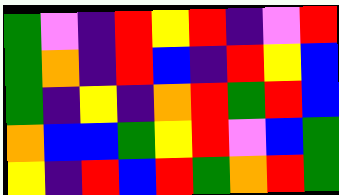[["green", "violet", "indigo", "red", "yellow", "red", "indigo", "violet", "red"], ["green", "orange", "indigo", "red", "blue", "indigo", "red", "yellow", "blue"], ["green", "indigo", "yellow", "indigo", "orange", "red", "green", "red", "blue"], ["orange", "blue", "blue", "green", "yellow", "red", "violet", "blue", "green"], ["yellow", "indigo", "red", "blue", "red", "green", "orange", "red", "green"]]